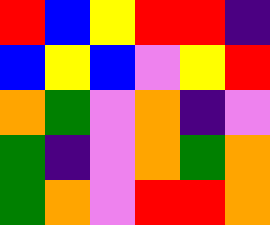[["red", "blue", "yellow", "red", "red", "indigo"], ["blue", "yellow", "blue", "violet", "yellow", "red"], ["orange", "green", "violet", "orange", "indigo", "violet"], ["green", "indigo", "violet", "orange", "green", "orange"], ["green", "orange", "violet", "red", "red", "orange"]]